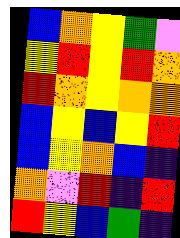[["blue", "orange", "yellow", "green", "violet"], ["yellow", "red", "yellow", "red", "orange"], ["red", "orange", "yellow", "orange", "orange"], ["blue", "yellow", "blue", "yellow", "red"], ["blue", "yellow", "orange", "blue", "indigo"], ["orange", "violet", "red", "indigo", "red"], ["red", "yellow", "blue", "green", "indigo"]]